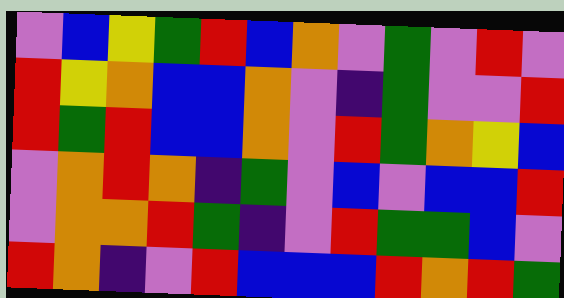[["violet", "blue", "yellow", "green", "red", "blue", "orange", "violet", "green", "violet", "red", "violet"], ["red", "yellow", "orange", "blue", "blue", "orange", "violet", "indigo", "green", "violet", "violet", "red"], ["red", "green", "red", "blue", "blue", "orange", "violet", "red", "green", "orange", "yellow", "blue"], ["violet", "orange", "red", "orange", "indigo", "green", "violet", "blue", "violet", "blue", "blue", "red"], ["violet", "orange", "orange", "red", "green", "indigo", "violet", "red", "green", "green", "blue", "violet"], ["red", "orange", "indigo", "violet", "red", "blue", "blue", "blue", "red", "orange", "red", "green"]]